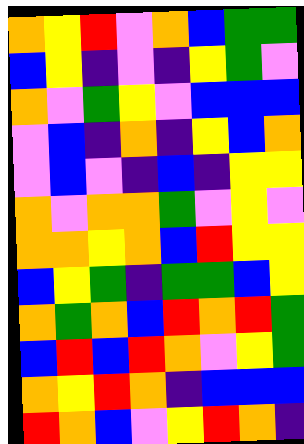[["orange", "yellow", "red", "violet", "orange", "blue", "green", "green"], ["blue", "yellow", "indigo", "violet", "indigo", "yellow", "green", "violet"], ["orange", "violet", "green", "yellow", "violet", "blue", "blue", "blue"], ["violet", "blue", "indigo", "orange", "indigo", "yellow", "blue", "orange"], ["violet", "blue", "violet", "indigo", "blue", "indigo", "yellow", "yellow"], ["orange", "violet", "orange", "orange", "green", "violet", "yellow", "violet"], ["orange", "orange", "yellow", "orange", "blue", "red", "yellow", "yellow"], ["blue", "yellow", "green", "indigo", "green", "green", "blue", "yellow"], ["orange", "green", "orange", "blue", "red", "orange", "red", "green"], ["blue", "red", "blue", "red", "orange", "violet", "yellow", "green"], ["orange", "yellow", "red", "orange", "indigo", "blue", "blue", "blue"], ["red", "orange", "blue", "violet", "yellow", "red", "orange", "indigo"]]